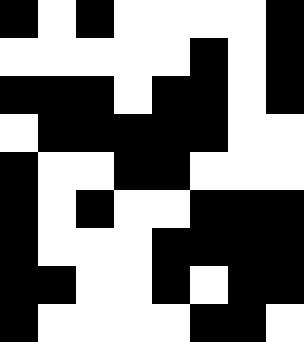[["black", "white", "black", "white", "white", "white", "white", "black"], ["white", "white", "white", "white", "white", "black", "white", "black"], ["black", "black", "black", "white", "black", "black", "white", "black"], ["white", "black", "black", "black", "black", "black", "white", "white"], ["black", "white", "white", "black", "black", "white", "white", "white"], ["black", "white", "black", "white", "white", "black", "black", "black"], ["black", "white", "white", "white", "black", "black", "black", "black"], ["black", "black", "white", "white", "black", "white", "black", "black"], ["black", "white", "white", "white", "white", "black", "black", "white"]]